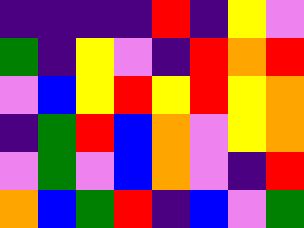[["indigo", "indigo", "indigo", "indigo", "red", "indigo", "yellow", "violet"], ["green", "indigo", "yellow", "violet", "indigo", "red", "orange", "red"], ["violet", "blue", "yellow", "red", "yellow", "red", "yellow", "orange"], ["indigo", "green", "red", "blue", "orange", "violet", "yellow", "orange"], ["violet", "green", "violet", "blue", "orange", "violet", "indigo", "red"], ["orange", "blue", "green", "red", "indigo", "blue", "violet", "green"]]